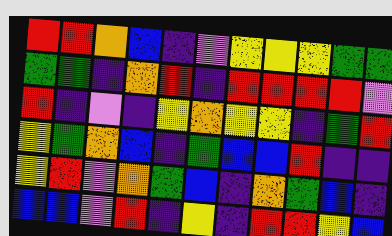[["red", "red", "orange", "blue", "indigo", "violet", "yellow", "yellow", "yellow", "green", "green"], ["green", "green", "indigo", "orange", "red", "indigo", "red", "red", "red", "red", "violet"], ["red", "indigo", "violet", "indigo", "yellow", "orange", "yellow", "yellow", "indigo", "green", "red"], ["yellow", "green", "orange", "blue", "indigo", "green", "blue", "blue", "red", "indigo", "indigo"], ["yellow", "red", "violet", "orange", "green", "blue", "indigo", "orange", "green", "blue", "indigo"], ["blue", "blue", "violet", "red", "indigo", "yellow", "indigo", "red", "red", "yellow", "blue"]]